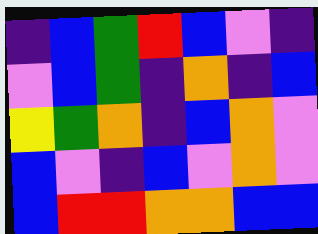[["indigo", "blue", "green", "red", "blue", "violet", "indigo"], ["violet", "blue", "green", "indigo", "orange", "indigo", "blue"], ["yellow", "green", "orange", "indigo", "blue", "orange", "violet"], ["blue", "violet", "indigo", "blue", "violet", "orange", "violet"], ["blue", "red", "red", "orange", "orange", "blue", "blue"]]